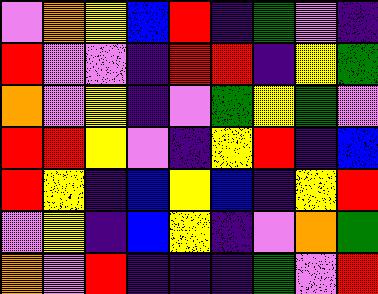[["violet", "orange", "yellow", "blue", "red", "indigo", "green", "violet", "indigo"], ["red", "violet", "violet", "indigo", "red", "red", "indigo", "yellow", "green"], ["orange", "violet", "yellow", "indigo", "violet", "green", "yellow", "green", "violet"], ["red", "red", "yellow", "violet", "indigo", "yellow", "red", "indigo", "blue"], ["red", "yellow", "indigo", "blue", "yellow", "blue", "indigo", "yellow", "red"], ["violet", "yellow", "indigo", "blue", "yellow", "indigo", "violet", "orange", "green"], ["orange", "violet", "red", "indigo", "indigo", "indigo", "green", "violet", "red"]]